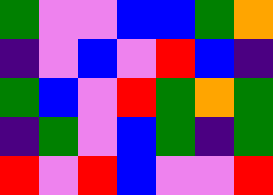[["green", "violet", "violet", "blue", "blue", "green", "orange"], ["indigo", "violet", "blue", "violet", "red", "blue", "indigo"], ["green", "blue", "violet", "red", "green", "orange", "green"], ["indigo", "green", "violet", "blue", "green", "indigo", "green"], ["red", "violet", "red", "blue", "violet", "violet", "red"]]